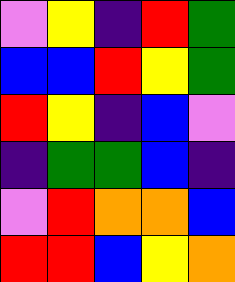[["violet", "yellow", "indigo", "red", "green"], ["blue", "blue", "red", "yellow", "green"], ["red", "yellow", "indigo", "blue", "violet"], ["indigo", "green", "green", "blue", "indigo"], ["violet", "red", "orange", "orange", "blue"], ["red", "red", "blue", "yellow", "orange"]]